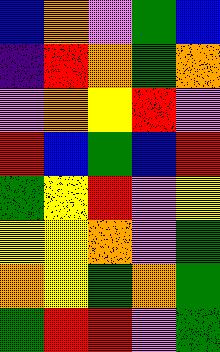[["blue", "orange", "violet", "green", "blue"], ["indigo", "red", "orange", "green", "orange"], ["violet", "orange", "yellow", "red", "violet"], ["red", "blue", "green", "blue", "red"], ["green", "yellow", "red", "violet", "yellow"], ["yellow", "yellow", "orange", "violet", "green"], ["orange", "yellow", "green", "orange", "green"], ["green", "red", "red", "violet", "green"]]